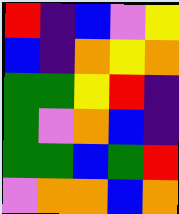[["red", "indigo", "blue", "violet", "yellow"], ["blue", "indigo", "orange", "yellow", "orange"], ["green", "green", "yellow", "red", "indigo"], ["green", "violet", "orange", "blue", "indigo"], ["green", "green", "blue", "green", "red"], ["violet", "orange", "orange", "blue", "orange"]]